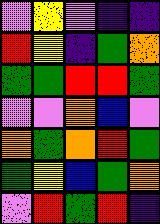[["violet", "yellow", "violet", "indigo", "indigo"], ["red", "yellow", "indigo", "green", "orange"], ["green", "green", "red", "red", "green"], ["violet", "violet", "orange", "blue", "violet"], ["orange", "green", "orange", "red", "green"], ["green", "yellow", "blue", "green", "orange"], ["violet", "red", "green", "red", "indigo"]]